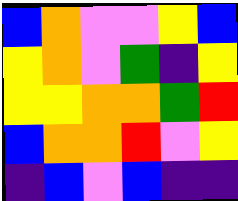[["blue", "orange", "violet", "violet", "yellow", "blue"], ["yellow", "orange", "violet", "green", "indigo", "yellow"], ["yellow", "yellow", "orange", "orange", "green", "red"], ["blue", "orange", "orange", "red", "violet", "yellow"], ["indigo", "blue", "violet", "blue", "indigo", "indigo"]]